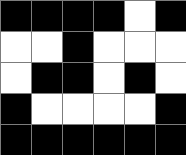[["black", "black", "black", "black", "white", "black"], ["white", "white", "black", "white", "white", "white"], ["white", "black", "black", "white", "black", "white"], ["black", "white", "white", "white", "white", "black"], ["black", "black", "black", "black", "black", "black"]]